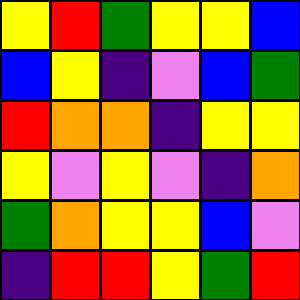[["yellow", "red", "green", "yellow", "yellow", "blue"], ["blue", "yellow", "indigo", "violet", "blue", "green"], ["red", "orange", "orange", "indigo", "yellow", "yellow"], ["yellow", "violet", "yellow", "violet", "indigo", "orange"], ["green", "orange", "yellow", "yellow", "blue", "violet"], ["indigo", "red", "red", "yellow", "green", "red"]]